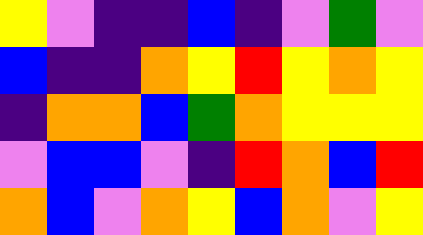[["yellow", "violet", "indigo", "indigo", "blue", "indigo", "violet", "green", "violet"], ["blue", "indigo", "indigo", "orange", "yellow", "red", "yellow", "orange", "yellow"], ["indigo", "orange", "orange", "blue", "green", "orange", "yellow", "yellow", "yellow"], ["violet", "blue", "blue", "violet", "indigo", "red", "orange", "blue", "red"], ["orange", "blue", "violet", "orange", "yellow", "blue", "orange", "violet", "yellow"]]